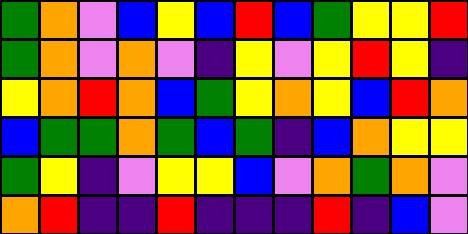[["green", "orange", "violet", "blue", "yellow", "blue", "red", "blue", "green", "yellow", "yellow", "red"], ["green", "orange", "violet", "orange", "violet", "indigo", "yellow", "violet", "yellow", "red", "yellow", "indigo"], ["yellow", "orange", "red", "orange", "blue", "green", "yellow", "orange", "yellow", "blue", "red", "orange"], ["blue", "green", "green", "orange", "green", "blue", "green", "indigo", "blue", "orange", "yellow", "yellow"], ["green", "yellow", "indigo", "violet", "yellow", "yellow", "blue", "violet", "orange", "green", "orange", "violet"], ["orange", "red", "indigo", "indigo", "red", "indigo", "indigo", "indigo", "red", "indigo", "blue", "violet"]]